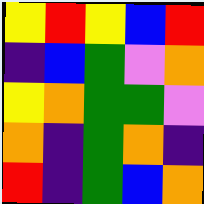[["yellow", "red", "yellow", "blue", "red"], ["indigo", "blue", "green", "violet", "orange"], ["yellow", "orange", "green", "green", "violet"], ["orange", "indigo", "green", "orange", "indigo"], ["red", "indigo", "green", "blue", "orange"]]